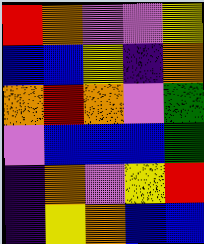[["red", "orange", "violet", "violet", "yellow"], ["blue", "blue", "yellow", "indigo", "orange"], ["orange", "red", "orange", "violet", "green"], ["violet", "blue", "blue", "blue", "green"], ["indigo", "orange", "violet", "yellow", "red"], ["indigo", "yellow", "orange", "blue", "blue"]]